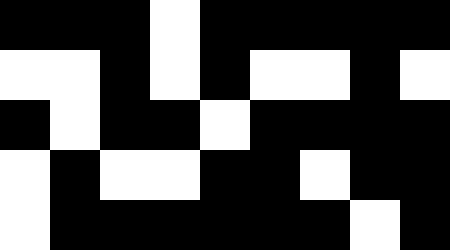[["black", "black", "black", "white", "black", "black", "black", "black", "black"], ["white", "white", "black", "white", "black", "white", "white", "black", "white"], ["black", "white", "black", "black", "white", "black", "black", "black", "black"], ["white", "black", "white", "white", "black", "black", "white", "black", "black"], ["white", "black", "black", "black", "black", "black", "black", "white", "black"]]